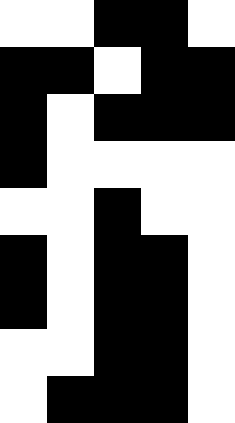[["white", "white", "black", "black", "white"], ["black", "black", "white", "black", "black"], ["black", "white", "black", "black", "black"], ["black", "white", "white", "white", "white"], ["white", "white", "black", "white", "white"], ["black", "white", "black", "black", "white"], ["black", "white", "black", "black", "white"], ["white", "white", "black", "black", "white"], ["white", "black", "black", "black", "white"]]